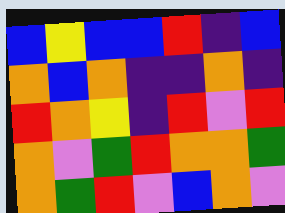[["blue", "yellow", "blue", "blue", "red", "indigo", "blue"], ["orange", "blue", "orange", "indigo", "indigo", "orange", "indigo"], ["red", "orange", "yellow", "indigo", "red", "violet", "red"], ["orange", "violet", "green", "red", "orange", "orange", "green"], ["orange", "green", "red", "violet", "blue", "orange", "violet"]]